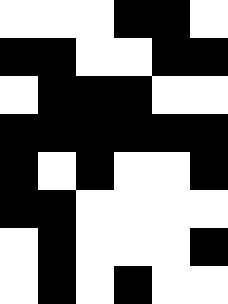[["white", "white", "white", "black", "black", "white"], ["black", "black", "white", "white", "black", "black"], ["white", "black", "black", "black", "white", "white"], ["black", "black", "black", "black", "black", "black"], ["black", "white", "black", "white", "white", "black"], ["black", "black", "white", "white", "white", "white"], ["white", "black", "white", "white", "white", "black"], ["white", "black", "white", "black", "white", "white"]]